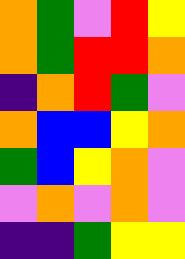[["orange", "green", "violet", "red", "yellow"], ["orange", "green", "red", "red", "orange"], ["indigo", "orange", "red", "green", "violet"], ["orange", "blue", "blue", "yellow", "orange"], ["green", "blue", "yellow", "orange", "violet"], ["violet", "orange", "violet", "orange", "violet"], ["indigo", "indigo", "green", "yellow", "yellow"]]